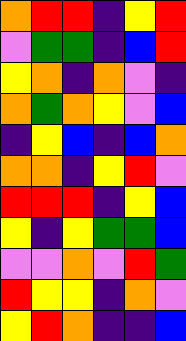[["orange", "red", "red", "indigo", "yellow", "red"], ["violet", "green", "green", "indigo", "blue", "red"], ["yellow", "orange", "indigo", "orange", "violet", "indigo"], ["orange", "green", "orange", "yellow", "violet", "blue"], ["indigo", "yellow", "blue", "indigo", "blue", "orange"], ["orange", "orange", "indigo", "yellow", "red", "violet"], ["red", "red", "red", "indigo", "yellow", "blue"], ["yellow", "indigo", "yellow", "green", "green", "blue"], ["violet", "violet", "orange", "violet", "red", "green"], ["red", "yellow", "yellow", "indigo", "orange", "violet"], ["yellow", "red", "orange", "indigo", "indigo", "blue"]]